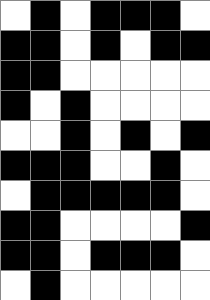[["white", "black", "white", "black", "black", "black", "white"], ["black", "black", "white", "black", "white", "black", "black"], ["black", "black", "white", "white", "white", "white", "white"], ["black", "white", "black", "white", "white", "white", "white"], ["white", "white", "black", "white", "black", "white", "black"], ["black", "black", "black", "white", "white", "black", "white"], ["white", "black", "black", "black", "black", "black", "white"], ["black", "black", "white", "white", "white", "white", "black"], ["black", "black", "white", "black", "black", "black", "white"], ["white", "black", "white", "white", "white", "white", "white"]]